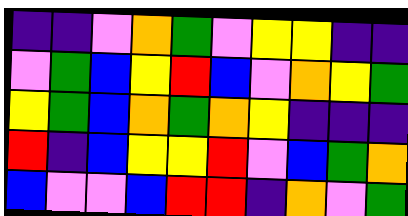[["indigo", "indigo", "violet", "orange", "green", "violet", "yellow", "yellow", "indigo", "indigo"], ["violet", "green", "blue", "yellow", "red", "blue", "violet", "orange", "yellow", "green"], ["yellow", "green", "blue", "orange", "green", "orange", "yellow", "indigo", "indigo", "indigo"], ["red", "indigo", "blue", "yellow", "yellow", "red", "violet", "blue", "green", "orange"], ["blue", "violet", "violet", "blue", "red", "red", "indigo", "orange", "violet", "green"]]